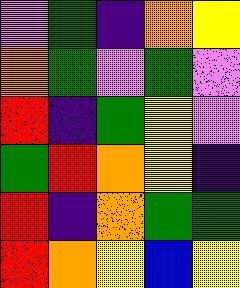[["violet", "green", "indigo", "orange", "yellow"], ["orange", "green", "violet", "green", "violet"], ["red", "indigo", "green", "yellow", "violet"], ["green", "red", "orange", "yellow", "indigo"], ["red", "indigo", "orange", "green", "green"], ["red", "orange", "yellow", "blue", "yellow"]]